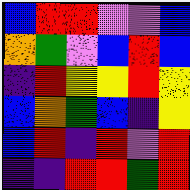[["blue", "red", "red", "violet", "violet", "blue"], ["orange", "green", "violet", "blue", "red", "blue"], ["indigo", "red", "yellow", "yellow", "red", "yellow"], ["blue", "orange", "green", "blue", "indigo", "yellow"], ["blue", "red", "indigo", "red", "violet", "red"], ["indigo", "indigo", "red", "red", "green", "red"]]